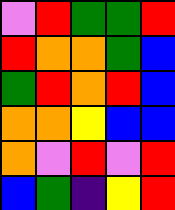[["violet", "red", "green", "green", "red"], ["red", "orange", "orange", "green", "blue"], ["green", "red", "orange", "red", "blue"], ["orange", "orange", "yellow", "blue", "blue"], ["orange", "violet", "red", "violet", "red"], ["blue", "green", "indigo", "yellow", "red"]]